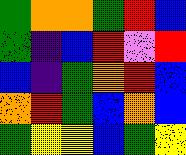[["green", "orange", "orange", "green", "red", "blue"], ["green", "indigo", "blue", "red", "violet", "red"], ["blue", "indigo", "green", "orange", "red", "blue"], ["orange", "red", "green", "blue", "orange", "blue"], ["green", "yellow", "yellow", "blue", "green", "yellow"]]